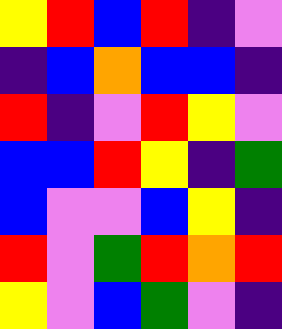[["yellow", "red", "blue", "red", "indigo", "violet"], ["indigo", "blue", "orange", "blue", "blue", "indigo"], ["red", "indigo", "violet", "red", "yellow", "violet"], ["blue", "blue", "red", "yellow", "indigo", "green"], ["blue", "violet", "violet", "blue", "yellow", "indigo"], ["red", "violet", "green", "red", "orange", "red"], ["yellow", "violet", "blue", "green", "violet", "indigo"]]